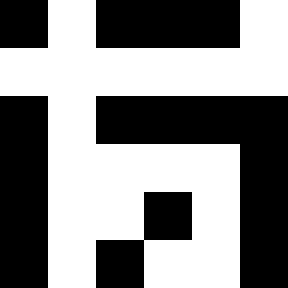[["black", "white", "black", "black", "black", "white"], ["white", "white", "white", "white", "white", "white"], ["black", "white", "black", "black", "black", "black"], ["black", "white", "white", "white", "white", "black"], ["black", "white", "white", "black", "white", "black"], ["black", "white", "black", "white", "white", "black"]]